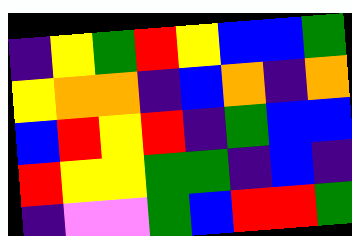[["indigo", "yellow", "green", "red", "yellow", "blue", "blue", "green"], ["yellow", "orange", "orange", "indigo", "blue", "orange", "indigo", "orange"], ["blue", "red", "yellow", "red", "indigo", "green", "blue", "blue"], ["red", "yellow", "yellow", "green", "green", "indigo", "blue", "indigo"], ["indigo", "violet", "violet", "green", "blue", "red", "red", "green"]]